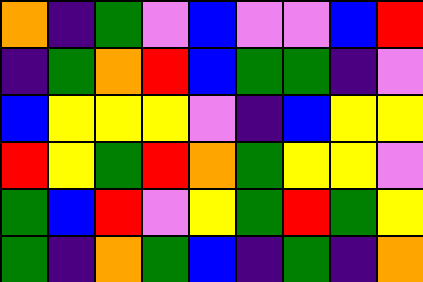[["orange", "indigo", "green", "violet", "blue", "violet", "violet", "blue", "red"], ["indigo", "green", "orange", "red", "blue", "green", "green", "indigo", "violet"], ["blue", "yellow", "yellow", "yellow", "violet", "indigo", "blue", "yellow", "yellow"], ["red", "yellow", "green", "red", "orange", "green", "yellow", "yellow", "violet"], ["green", "blue", "red", "violet", "yellow", "green", "red", "green", "yellow"], ["green", "indigo", "orange", "green", "blue", "indigo", "green", "indigo", "orange"]]